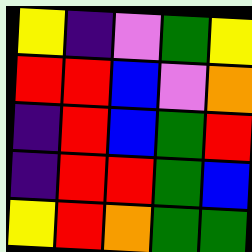[["yellow", "indigo", "violet", "green", "yellow"], ["red", "red", "blue", "violet", "orange"], ["indigo", "red", "blue", "green", "red"], ["indigo", "red", "red", "green", "blue"], ["yellow", "red", "orange", "green", "green"]]